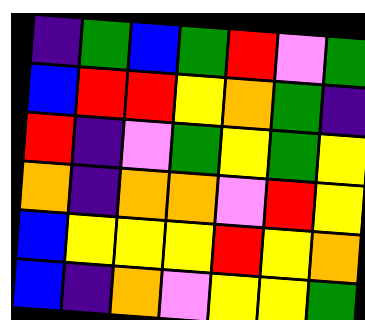[["indigo", "green", "blue", "green", "red", "violet", "green"], ["blue", "red", "red", "yellow", "orange", "green", "indigo"], ["red", "indigo", "violet", "green", "yellow", "green", "yellow"], ["orange", "indigo", "orange", "orange", "violet", "red", "yellow"], ["blue", "yellow", "yellow", "yellow", "red", "yellow", "orange"], ["blue", "indigo", "orange", "violet", "yellow", "yellow", "green"]]